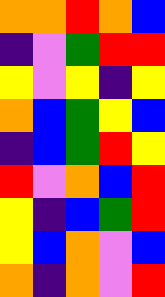[["orange", "orange", "red", "orange", "blue"], ["indigo", "violet", "green", "red", "red"], ["yellow", "violet", "yellow", "indigo", "yellow"], ["orange", "blue", "green", "yellow", "blue"], ["indigo", "blue", "green", "red", "yellow"], ["red", "violet", "orange", "blue", "red"], ["yellow", "indigo", "blue", "green", "red"], ["yellow", "blue", "orange", "violet", "blue"], ["orange", "indigo", "orange", "violet", "red"]]